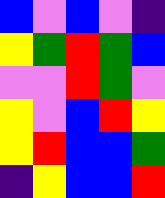[["blue", "violet", "blue", "violet", "indigo"], ["yellow", "green", "red", "green", "blue"], ["violet", "violet", "red", "green", "violet"], ["yellow", "violet", "blue", "red", "yellow"], ["yellow", "red", "blue", "blue", "green"], ["indigo", "yellow", "blue", "blue", "red"]]